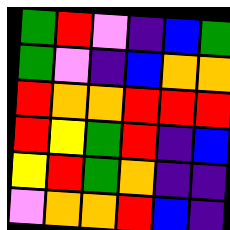[["green", "red", "violet", "indigo", "blue", "green"], ["green", "violet", "indigo", "blue", "orange", "orange"], ["red", "orange", "orange", "red", "red", "red"], ["red", "yellow", "green", "red", "indigo", "blue"], ["yellow", "red", "green", "orange", "indigo", "indigo"], ["violet", "orange", "orange", "red", "blue", "indigo"]]